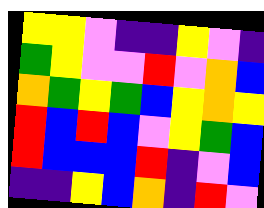[["yellow", "yellow", "violet", "indigo", "indigo", "yellow", "violet", "indigo"], ["green", "yellow", "violet", "violet", "red", "violet", "orange", "blue"], ["orange", "green", "yellow", "green", "blue", "yellow", "orange", "yellow"], ["red", "blue", "red", "blue", "violet", "yellow", "green", "blue"], ["red", "blue", "blue", "blue", "red", "indigo", "violet", "blue"], ["indigo", "indigo", "yellow", "blue", "orange", "indigo", "red", "violet"]]